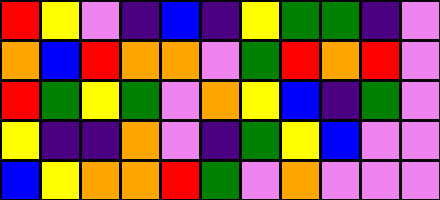[["red", "yellow", "violet", "indigo", "blue", "indigo", "yellow", "green", "green", "indigo", "violet"], ["orange", "blue", "red", "orange", "orange", "violet", "green", "red", "orange", "red", "violet"], ["red", "green", "yellow", "green", "violet", "orange", "yellow", "blue", "indigo", "green", "violet"], ["yellow", "indigo", "indigo", "orange", "violet", "indigo", "green", "yellow", "blue", "violet", "violet"], ["blue", "yellow", "orange", "orange", "red", "green", "violet", "orange", "violet", "violet", "violet"]]